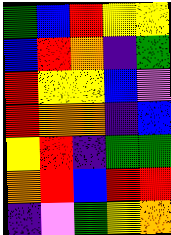[["green", "blue", "red", "yellow", "yellow"], ["blue", "red", "orange", "indigo", "green"], ["red", "yellow", "yellow", "blue", "violet"], ["red", "orange", "orange", "indigo", "blue"], ["yellow", "red", "indigo", "green", "green"], ["orange", "red", "blue", "red", "red"], ["indigo", "violet", "green", "yellow", "orange"]]